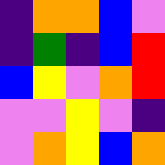[["indigo", "orange", "orange", "blue", "violet"], ["indigo", "green", "indigo", "blue", "red"], ["blue", "yellow", "violet", "orange", "red"], ["violet", "violet", "yellow", "violet", "indigo"], ["violet", "orange", "yellow", "blue", "orange"]]